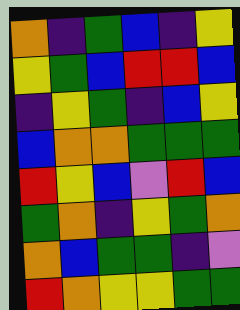[["orange", "indigo", "green", "blue", "indigo", "yellow"], ["yellow", "green", "blue", "red", "red", "blue"], ["indigo", "yellow", "green", "indigo", "blue", "yellow"], ["blue", "orange", "orange", "green", "green", "green"], ["red", "yellow", "blue", "violet", "red", "blue"], ["green", "orange", "indigo", "yellow", "green", "orange"], ["orange", "blue", "green", "green", "indigo", "violet"], ["red", "orange", "yellow", "yellow", "green", "green"]]